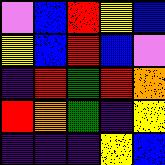[["violet", "blue", "red", "yellow", "blue"], ["yellow", "blue", "red", "blue", "violet"], ["indigo", "red", "green", "red", "orange"], ["red", "orange", "green", "indigo", "yellow"], ["indigo", "indigo", "indigo", "yellow", "blue"]]